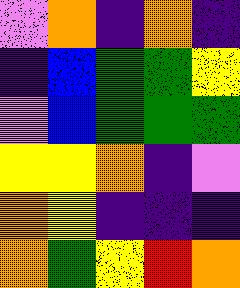[["violet", "orange", "indigo", "orange", "indigo"], ["indigo", "blue", "green", "green", "yellow"], ["violet", "blue", "green", "green", "green"], ["yellow", "yellow", "orange", "indigo", "violet"], ["orange", "yellow", "indigo", "indigo", "indigo"], ["orange", "green", "yellow", "red", "orange"]]